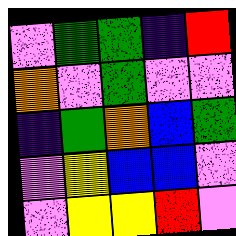[["violet", "green", "green", "indigo", "red"], ["orange", "violet", "green", "violet", "violet"], ["indigo", "green", "orange", "blue", "green"], ["violet", "yellow", "blue", "blue", "violet"], ["violet", "yellow", "yellow", "red", "violet"]]